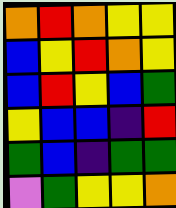[["orange", "red", "orange", "yellow", "yellow"], ["blue", "yellow", "red", "orange", "yellow"], ["blue", "red", "yellow", "blue", "green"], ["yellow", "blue", "blue", "indigo", "red"], ["green", "blue", "indigo", "green", "green"], ["violet", "green", "yellow", "yellow", "orange"]]